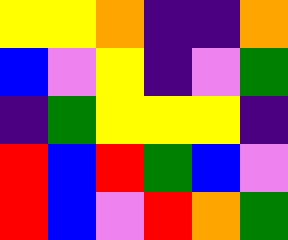[["yellow", "yellow", "orange", "indigo", "indigo", "orange"], ["blue", "violet", "yellow", "indigo", "violet", "green"], ["indigo", "green", "yellow", "yellow", "yellow", "indigo"], ["red", "blue", "red", "green", "blue", "violet"], ["red", "blue", "violet", "red", "orange", "green"]]